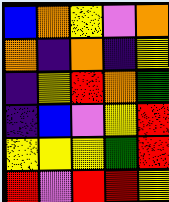[["blue", "orange", "yellow", "violet", "orange"], ["orange", "indigo", "orange", "indigo", "yellow"], ["indigo", "yellow", "red", "orange", "green"], ["indigo", "blue", "violet", "yellow", "red"], ["yellow", "yellow", "yellow", "green", "red"], ["red", "violet", "red", "red", "yellow"]]